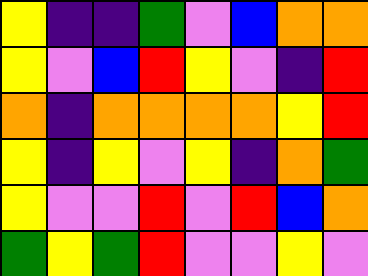[["yellow", "indigo", "indigo", "green", "violet", "blue", "orange", "orange"], ["yellow", "violet", "blue", "red", "yellow", "violet", "indigo", "red"], ["orange", "indigo", "orange", "orange", "orange", "orange", "yellow", "red"], ["yellow", "indigo", "yellow", "violet", "yellow", "indigo", "orange", "green"], ["yellow", "violet", "violet", "red", "violet", "red", "blue", "orange"], ["green", "yellow", "green", "red", "violet", "violet", "yellow", "violet"]]